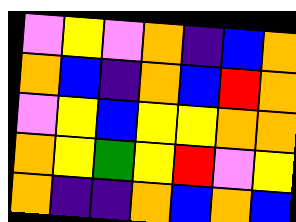[["violet", "yellow", "violet", "orange", "indigo", "blue", "orange"], ["orange", "blue", "indigo", "orange", "blue", "red", "orange"], ["violet", "yellow", "blue", "yellow", "yellow", "orange", "orange"], ["orange", "yellow", "green", "yellow", "red", "violet", "yellow"], ["orange", "indigo", "indigo", "orange", "blue", "orange", "blue"]]